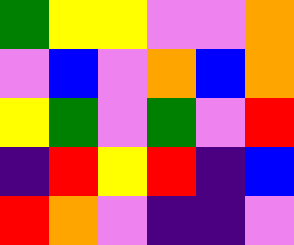[["green", "yellow", "yellow", "violet", "violet", "orange"], ["violet", "blue", "violet", "orange", "blue", "orange"], ["yellow", "green", "violet", "green", "violet", "red"], ["indigo", "red", "yellow", "red", "indigo", "blue"], ["red", "orange", "violet", "indigo", "indigo", "violet"]]